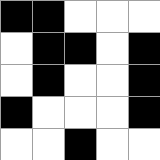[["black", "black", "white", "white", "white"], ["white", "black", "black", "white", "black"], ["white", "black", "white", "white", "black"], ["black", "white", "white", "white", "black"], ["white", "white", "black", "white", "white"]]